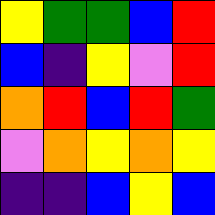[["yellow", "green", "green", "blue", "red"], ["blue", "indigo", "yellow", "violet", "red"], ["orange", "red", "blue", "red", "green"], ["violet", "orange", "yellow", "orange", "yellow"], ["indigo", "indigo", "blue", "yellow", "blue"]]